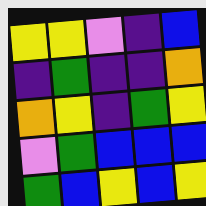[["yellow", "yellow", "violet", "indigo", "blue"], ["indigo", "green", "indigo", "indigo", "orange"], ["orange", "yellow", "indigo", "green", "yellow"], ["violet", "green", "blue", "blue", "blue"], ["green", "blue", "yellow", "blue", "yellow"]]